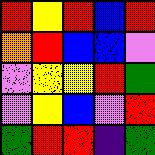[["red", "yellow", "red", "blue", "red"], ["orange", "red", "blue", "blue", "violet"], ["violet", "yellow", "yellow", "red", "green"], ["violet", "yellow", "blue", "violet", "red"], ["green", "red", "red", "indigo", "green"]]